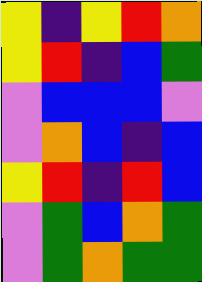[["yellow", "indigo", "yellow", "red", "orange"], ["yellow", "red", "indigo", "blue", "green"], ["violet", "blue", "blue", "blue", "violet"], ["violet", "orange", "blue", "indigo", "blue"], ["yellow", "red", "indigo", "red", "blue"], ["violet", "green", "blue", "orange", "green"], ["violet", "green", "orange", "green", "green"]]